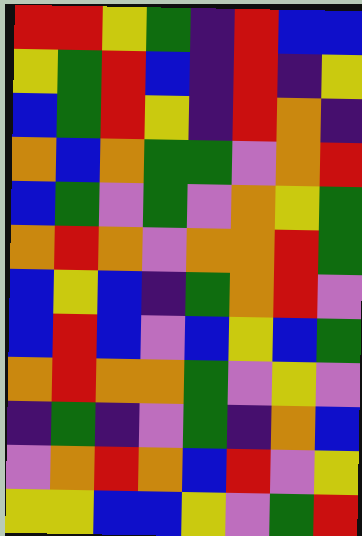[["red", "red", "yellow", "green", "indigo", "red", "blue", "blue"], ["yellow", "green", "red", "blue", "indigo", "red", "indigo", "yellow"], ["blue", "green", "red", "yellow", "indigo", "red", "orange", "indigo"], ["orange", "blue", "orange", "green", "green", "violet", "orange", "red"], ["blue", "green", "violet", "green", "violet", "orange", "yellow", "green"], ["orange", "red", "orange", "violet", "orange", "orange", "red", "green"], ["blue", "yellow", "blue", "indigo", "green", "orange", "red", "violet"], ["blue", "red", "blue", "violet", "blue", "yellow", "blue", "green"], ["orange", "red", "orange", "orange", "green", "violet", "yellow", "violet"], ["indigo", "green", "indigo", "violet", "green", "indigo", "orange", "blue"], ["violet", "orange", "red", "orange", "blue", "red", "violet", "yellow"], ["yellow", "yellow", "blue", "blue", "yellow", "violet", "green", "red"]]